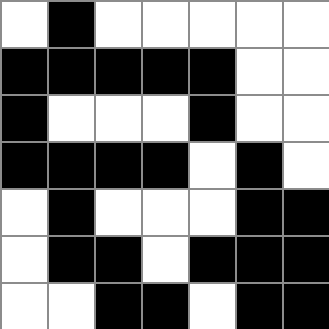[["white", "black", "white", "white", "white", "white", "white"], ["black", "black", "black", "black", "black", "white", "white"], ["black", "white", "white", "white", "black", "white", "white"], ["black", "black", "black", "black", "white", "black", "white"], ["white", "black", "white", "white", "white", "black", "black"], ["white", "black", "black", "white", "black", "black", "black"], ["white", "white", "black", "black", "white", "black", "black"]]